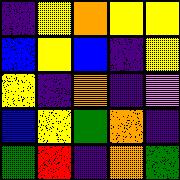[["indigo", "yellow", "orange", "yellow", "yellow"], ["blue", "yellow", "blue", "indigo", "yellow"], ["yellow", "indigo", "orange", "indigo", "violet"], ["blue", "yellow", "green", "orange", "indigo"], ["green", "red", "indigo", "orange", "green"]]